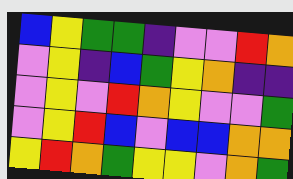[["blue", "yellow", "green", "green", "indigo", "violet", "violet", "red", "orange"], ["violet", "yellow", "indigo", "blue", "green", "yellow", "orange", "indigo", "indigo"], ["violet", "yellow", "violet", "red", "orange", "yellow", "violet", "violet", "green"], ["violet", "yellow", "red", "blue", "violet", "blue", "blue", "orange", "orange"], ["yellow", "red", "orange", "green", "yellow", "yellow", "violet", "orange", "green"]]